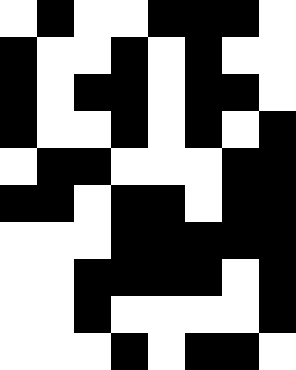[["white", "black", "white", "white", "black", "black", "black", "white"], ["black", "white", "white", "black", "white", "black", "white", "white"], ["black", "white", "black", "black", "white", "black", "black", "white"], ["black", "white", "white", "black", "white", "black", "white", "black"], ["white", "black", "black", "white", "white", "white", "black", "black"], ["black", "black", "white", "black", "black", "white", "black", "black"], ["white", "white", "white", "black", "black", "black", "black", "black"], ["white", "white", "black", "black", "black", "black", "white", "black"], ["white", "white", "black", "white", "white", "white", "white", "black"], ["white", "white", "white", "black", "white", "black", "black", "white"]]